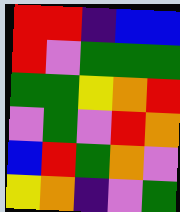[["red", "red", "indigo", "blue", "blue"], ["red", "violet", "green", "green", "green"], ["green", "green", "yellow", "orange", "red"], ["violet", "green", "violet", "red", "orange"], ["blue", "red", "green", "orange", "violet"], ["yellow", "orange", "indigo", "violet", "green"]]